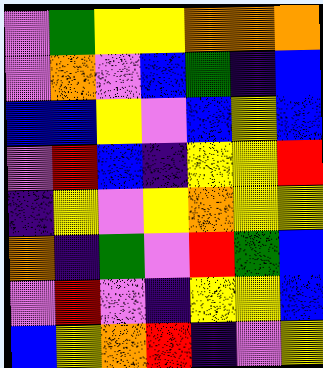[["violet", "green", "yellow", "yellow", "orange", "orange", "orange"], ["violet", "orange", "violet", "blue", "green", "indigo", "blue"], ["blue", "blue", "yellow", "violet", "blue", "yellow", "blue"], ["violet", "red", "blue", "indigo", "yellow", "yellow", "red"], ["indigo", "yellow", "violet", "yellow", "orange", "yellow", "yellow"], ["orange", "indigo", "green", "violet", "red", "green", "blue"], ["violet", "red", "violet", "indigo", "yellow", "yellow", "blue"], ["blue", "yellow", "orange", "red", "indigo", "violet", "yellow"]]